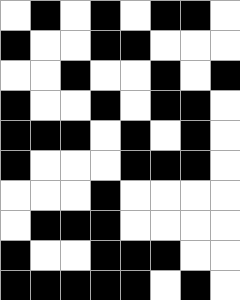[["white", "black", "white", "black", "white", "black", "black", "white"], ["black", "white", "white", "black", "black", "white", "white", "white"], ["white", "white", "black", "white", "white", "black", "white", "black"], ["black", "white", "white", "black", "white", "black", "black", "white"], ["black", "black", "black", "white", "black", "white", "black", "white"], ["black", "white", "white", "white", "black", "black", "black", "white"], ["white", "white", "white", "black", "white", "white", "white", "white"], ["white", "black", "black", "black", "white", "white", "white", "white"], ["black", "white", "white", "black", "black", "black", "white", "white"], ["black", "black", "black", "black", "black", "white", "black", "white"]]